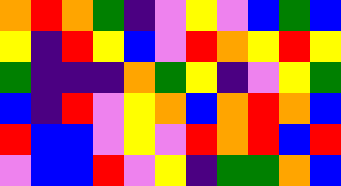[["orange", "red", "orange", "green", "indigo", "violet", "yellow", "violet", "blue", "green", "blue"], ["yellow", "indigo", "red", "yellow", "blue", "violet", "red", "orange", "yellow", "red", "yellow"], ["green", "indigo", "indigo", "indigo", "orange", "green", "yellow", "indigo", "violet", "yellow", "green"], ["blue", "indigo", "red", "violet", "yellow", "orange", "blue", "orange", "red", "orange", "blue"], ["red", "blue", "blue", "violet", "yellow", "violet", "red", "orange", "red", "blue", "red"], ["violet", "blue", "blue", "red", "violet", "yellow", "indigo", "green", "green", "orange", "blue"]]